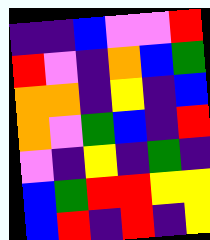[["indigo", "indigo", "blue", "violet", "violet", "red"], ["red", "violet", "indigo", "orange", "blue", "green"], ["orange", "orange", "indigo", "yellow", "indigo", "blue"], ["orange", "violet", "green", "blue", "indigo", "red"], ["violet", "indigo", "yellow", "indigo", "green", "indigo"], ["blue", "green", "red", "red", "yellow", "yellow"], ["blue", "red", "indigo", "red", "indigo", "yellow"]]